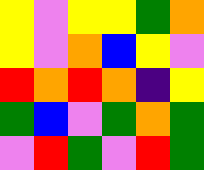[["yellow", "violet", "yellow", "yellow", "green", "orange"], ["yellow", "violet", "orange", "blue", "yellow", "violet"], ["red", "orange", "red", "orange", "indigo", "yellow"], ["green", "blue", "violet", "green", "orange", "green"], ["violet", "red", "green", "violet", "red", "green"]]